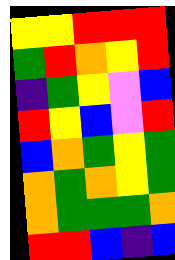[["yellow", "yellow", "red", "red", "red"], ["green", "red", "orange", "yellow", "red"], ["indigo", "green", "yellow", "violet", "blue"], ["red", "yellow", "blue", "violet", "red"], ["blue", "orange", "green", "yellow", "green"], ["orange", "green", "orange", "yellow", "green"], ["orange", "green", "green", "green", "orange"], ["red", "red", "blue", "indigo", "blue"]]